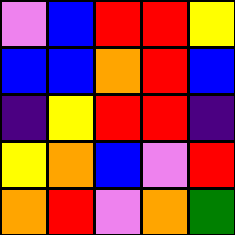[["violet", "blue", "red", "red", "yellow"], ["blue", "blue", "orange", "red", "blue"], ["indigo", "yellow", "red", "red", "indigo"], ["yellow", "orange", "blue", "violet", "red"], ["orange", "red", "violet", "orange", "green"]]